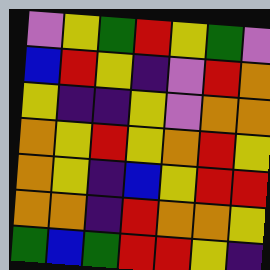[["violet", "yellow", "green", "red", "yellow", "green", "violet"], ["blue", "red", "yellow", "indigo", "violet", "red", "orange"], ["yellow", "indigo", "indigo", "yellow", "violet", "orange", "orange"], ["orange", "yellow", "red", "yellow", "orange", "red", "yellow"], ["orange", "yellow", "indigo", "blue", "yellow", "red", "red"], ["orange", "orange", "indigo", "red", "orange", "orange", "yellow"], ["green", "blue", "green", "red", "red", "yellow", "indigo"]]